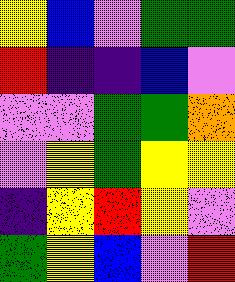[["yellow", "blue", "violet", "green", "green"], ["red", "indigo", "indigo", "blue", "violet"], ["violet", "violet", "green", "green", "orange"], ["violet", "yellow", "green", "yellow", "yellow"], ["indigo", "yellow", "red", "yellow", "violet"], ["green", "yellow", "blue", "violet", "red"]]